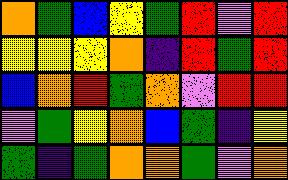[["orange", "green", "blue", "yellow", "green", "red", "violet", "red"], ["yellow", "yellow", "yellow", "orange", "indigo", "red", "green", "red"], ["blue", "orange", "red", "green", "orange", "violet", "red", "red"], ["violet", "green", "yellow", "orange", "blue", "green", "indigo", "yellow"], ["green", "indigo", "green", "orange", "orange", "green", "violet", "orange"]]